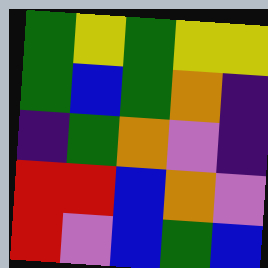[["green", "yellow", "green", "yellow", "yellow"], ["green", "blue", "green", "orange", "indigo"], ["indigo", "green", "orange", "violet", "indigo"], ["red", "red", "blue", "orange", "violet"], ["red", "violet", "blue", "green", "blue"]]